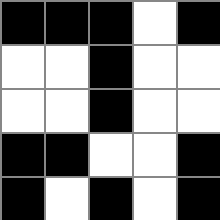[["black", "black", "black", "white", "black"], ["white", "white", "black", "white", "white"], ["white", "white", "black", "white", "white"], ["black", "black", "white", "white", "black"], ["black", "white", "black", "white", "black"]]